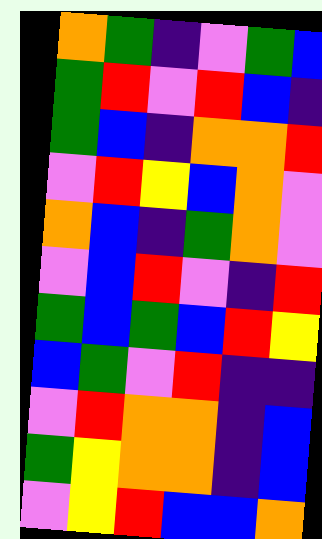[["orange", "green", "indigo", "violet", "green", "blue"], ["green", "red", "violet", "red", "blue", "indigo"], ["green", "blue", "indigo", "orange", "orange", "red"], ["violet", "red", "yellow", "blue", "orange", "violet"], ["orange", "blue", "indigo", "green", "orange", "violet"], ["violet", "blue", "red", "violet", "indigo", "red"], ["green", "blue", "green", "blue", "red", "yellow"], ["blue", "green", "violet", "red", "indigo", "indigo"], ["violet", "red", "orange", "orange", "indigo", "blue"], ["green", "yellow", "orange", "orange", "indigo", "blue"], ["violet", "yellow", "red", "blue", "blue", "orange"]]